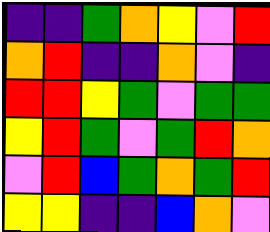[["indigo", "indigo", "green", "orange", "yellow", "violet", "red"], ["orange", "red", "indigo", "indigo", "orange", "violet", "indigo"], ["red", "red", "yellow", "green", "violet", "green", "green"], ["yellow", "red", "green", "violet", "green", "red", "orange"], ["violet", "red", "blue", "green", "orange", "green", "red"], ["yellow", "yellow", "indigo", "indigo", "blue", "orange", "violet"]]